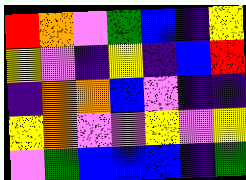[["red", "orange", "violet", "green", "blue", "indigo", "yellow"], ["yellow", "violet", "indigo", "yellow", "indigo", "blue", "red"], ["indigo", "orange", "orange", "blue", "violet", "indigo", "indigo"], ["yellow", "orange", "violet", "violet", "yellow", "violet", "yellow"], ["violet", "green", "blue", "blue", "blue", "indigo", "green"]]